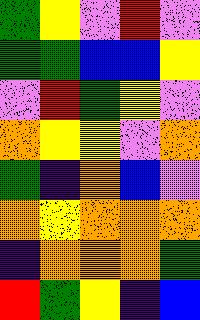[["green", "yellow", "violet", "red", "violet"], ["green", "green", "blue", "blue", "yellow"], ["violet", "red", "green", "yellow", "violet"], ["orange", "yellow", "yellow", "violet", "orange"], ["green", "indigo", "orange", "blue", "violet"], ["orange", "yellow", "orange", "orange", "orange"], ["indigo", "orange", "orange", "orange", "green"], ["red", "green", "yellow", "indigo", "blue"]]